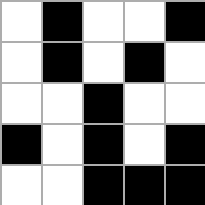[["white", "black", "white", "white", "black"], ["white", "black", "white", "black", "white"], ["white", "white", "black", "white", "white"], ["black", "white", "black", "white", "black"], ["white", "white", "black", "black", "black"]]